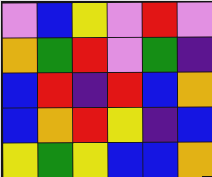[["violet", "blue", "yellow", "violet", "red", "violet"], ["orange", "green", "red", "violet", "green", "indigo"], ["blue", "red", "indigo", "red", "blue", "orange"], ["blue", "orange", "red", "yellow", "indigo", "blue"], ["yellow", "green", "yellow", "blue", "blue", "orange"]]